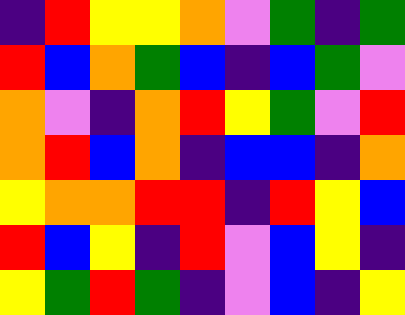[["indigo", "red", "yellow", "yellow", "orange", "violet", "green", "indigo", "green"], ["red", "blue", "orange", "green", "blue", "indigo", "blue", "green", "violet"], ["orange", "violet", "indigo", "orange", "red", "yellow", "green", "violet", "red"], ["orange", "red", "blue", "orange", "indigo", "blue", "blue", "indigo", "orange"], ["yellow", "orange", "orange", "red", "red", "indigo", "red", "yellow", "blue"], ["red", "blue", "yellow", "indigo", "red", "violet", "blue", "yellow", "indigo"], ["yellow", "green", "red", "green", "indigo", "violet", "blue", "indigo", "yellow"]]